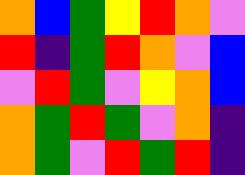[["orange", "blue", "green", "yellow", "red", "orange", "violet"], ["red", "indigo", "green", "red", "orange", "violet", "blue"], ["violet", "red", "green", "violet", "yellow", "orange", "blue"], ["orange", "green", "red", "green", "violet", "orange", "indigo"], ["orange", "green", "violet", "red", "green", "red", "indigo"]]